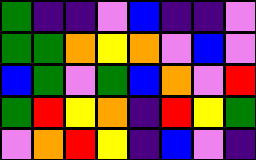[["green", "indigo", "indigo", "violet", "blue", "indigo", "indigo", "violet"], ["green", "green", "orange", "yellow", "orange", "violet", "blue", "violet"], ["blue", "green", "violet", "green", "blue", "orange", "violet", "red"], ["green", "red", "yellow", "orange", "indigo", "red", "yellow", "green"], ["violet", "orange", "red", "yellow", "indigo", "blue", "violet", "indigo"]]